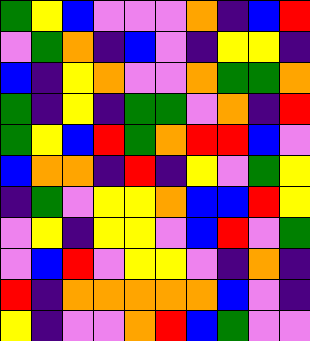[["green", "yellow", "blue", "violet", "violet", "violet", "orange", "indigo", "blue", "red"], ["violet", "green", "orange", "indigo", "blue", "violet", "indigo", "yellow", "yellow", "indigo"], ["blue", "indigo", "yellow", "orange", "violet", "violet", "orange", "green", "green", "orange"], ["green", "indigo", "yellow", "indigo", "green", "green", "violet", "orange", "indigo", "red"], ["green", "yellow", "blue", "red", "green", "orange", "red", "red", "blue", "violet"], ["blue", "orange", "orange", "indigo", "red", "indigo", "yellow", "violet", "green", "yellow"], ["indigo", "green", "violet", "yellow", "yellow", "orange", "blue", "blue", "red", "yellow"], ["violet", "yellow", "indigo", "yellow", "yellow", "violet", "blue", "red", "violet", "green"], ["violet", "blue", "red", "violet", "yellow", "yellow", "violet", "indigo", "orange", "indigo"], ["red", "indigo", "orange", "orange", "orange", "orange", "orange", "blue", "violet", "indigo"], ["yellow", "indigo", "violet", "violet", "orange", "red", "blue", "green", "violet", "violet"]]